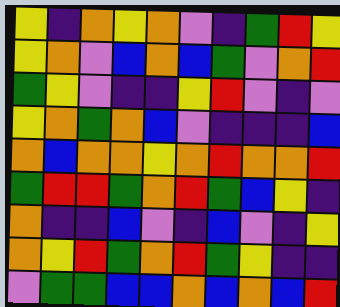[["yellow", "indigo", "orange", "yellow", "orange", "violet", "indigo", "green", "red", "yellow"], ["yellow", "orange", "violet", "blue", "orange", "blue", "green", "violet", "orange", "red"], ["green", "yellow", "violet", "indigo", "indigo", "yellow", "red", "violet", "indigo", "violet"], ["yellow", "orange", "green", "orange", "blue", "violet", "indigo", "indigo", "indigo", "blue"], ["orange", "blue", "orange", "orange", "yellow", "orange", "red", "orange", "orange", "red"], ["green", "red", "red", "green", "orange", "red", "green", "blue", "yellow", "indigo"], ["orange", "indigo", "indigo", "blue", "violet", "indigo", "blue", "violet", "indigo", "yellow"], ["orange", "yellow", "red", "green", "orange", "red", "green", "yellow", "indigo", "indigo"], ["violet", "green", "green", "blue", "blue", "orange", "blue", "orange", "blue", "red"]]